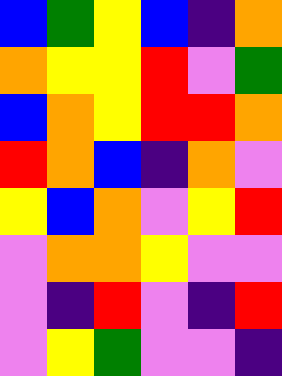[["blue", "green", "yellow", "blue", "indigo", "orange"], ["orange", "yellow", "yellow", "red", "violet", "green"], ["blue", "orange", "yellow", "red", "red", "orange"], ["red", "orange", "blue", "indigo", "orange", "violet"], ["yellow", "blue", "orange", "violet", "yellow", "red"], ["violet", "orange", "orange", "yellow", "violet", "violet"], ["violet", "indigo", "red", "violet", "indigo", "red"], ["violet", "yellow", "green", "violet", "violet", "indigo"]]